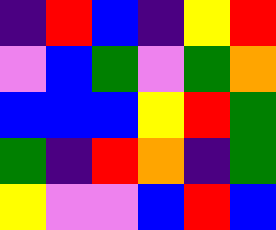[["indigo", "red", "blue", "indigo", "yellow", "red"], ["violet", "blue", "green", "violet", "green", "orange"], ["blue", "blue", "blue", "yellow", "red", "green"], ["green", "indigo", "red", "orange", "indigo", "green"], ["yellow", "violet", "violet", "blue", "red", "blue"]]